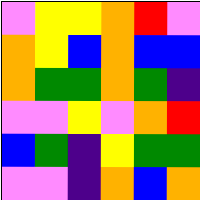[["violet", "yellow", "yellow", "orange", "red", "violet"], ["orange", "yellow", "blue", "orange", "blue", "blue"], ["orange", "green", "green", "orange", "green", "indigo"], ["violet", "violet", "yellow", "violet", "orange", "red"], ["blue", "green", "indigo", "yellow", "green", "green"], ["violet", "violet", "indigo", "orange", "blue", "orange"]]